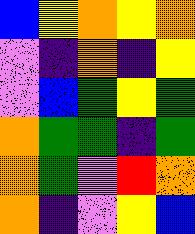[["blue", "yellow", "orange", "yellow", "orange"], ["violet", "indigo", "orange", "indigo", "yellow"], ["violet", "blue", "green", "yellow", "green"], ["orange", "green", "green", "indigo", "green"], ["orange", "green", "violet", "red", "orange"], ["orange", "indigo", "violet", "yellow", "blue"]]